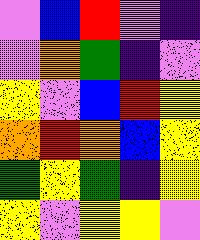[["violet", "blue", "red", "violet", "indigo"], ["violet", "orange", "green", "indigo", "violet"], ["yellow", "violet", "blue", "red", "yellow"], ["orange", "red", "orange", "blue", "yellow"], ["green", "yellow", "green", "indigo", "yellow"], ["yellow", "violet", "yellow", "yellow", "violet"]]